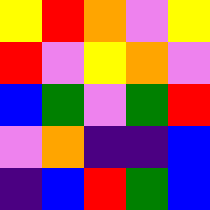[["yellow", "red", "orange", "violet", "yellow"], ["red", "violet", "yellow", "orange", "violet"], ["blue", "green", "violet", "green", "red"], ["violet", "orange", "indigo", "indigo", "blue"], ["indigo", "blue", "red", "green", "blue"]]